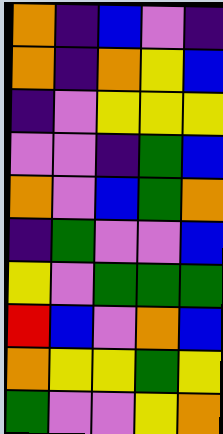[["orange", "indigo", "blue", "violet", "indigo"], ["orange", "indigo", "orange", "yellow", "blue"], ["indigo", "violet", "yellow", "yellow", "yellow"], ["violet", "violet", "indigo", "green", "blue"], ["orange", "violet", "blue", "green", "orange"], ["indigo", "green", "violet", "violet", "blue"], ["yellow", "violet", "green", "green", "green"], ["red", "blue", "violet", "orange", "blue"], ["orange", "yellow", "yellow", "green", "yellow"], ["green", "violet", "violet", "yellow", "orange"]]